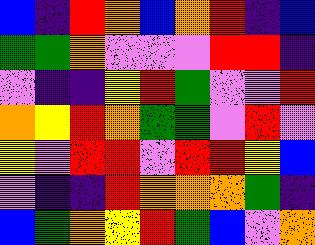[["blue", "indigo", "red", "orange", "blue", "orange", "red", "indigo", "blue"], ["green", "green", "orange", "violet", "violet", "violet", "red", "red", "indigo"], ["violet", "indigo", "indigo", "yellow", "red", "green", "violet", "violet", "red"], ["orange", "yellow", "red", "orange", "green", "green", "violet", "red", "violet"], ["yellow", "violet", "red", "red", "violet", "red", "red", "yellow", "blue"], ["violet", "indigo", "indigo", "red", "orange", "orange", "orange", "green", "indigo"], ["blue", "green", "orange", "yellow", "red", "green", "blue", "violet", "orange"]]